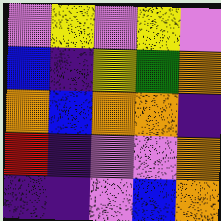[["violet", "yellow", "violet", "yellow", "violet"], ["blue", "indigo", "yellow", "green", "orange"], ["orange", "blue", "orange", "orange", "indigo"], ["red", "indigo", "violet", "violet", "orange"], ["indigo", "indigo", "violet", "blue", "orange"]]